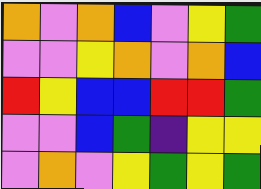[["orange", "violet", "orange", "blue", "violet", "yellow", "green"], ["violet", "violet", "yellow", "orange", "violet", "orange", "blue"], ["red", "yellow", "blue", "blue", "red", "red", "green"], ["violet", "violet", "blue", "green", "indigo", "yellow", "yellow"], ["violet", "orange", "violet", "yellow", "green", "yellow", "green"]]